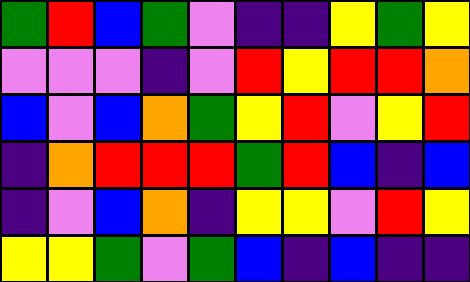[["green", "red", "blue", "green", "violet", "indigo", "indigo", "yellow", "green", "yellow"], ["violet", "violet", "violet", "indigo", "violet", "red", "yellow", "red", "red", "orange"], ["blue", "violet", "blue", "orange", "green", "yellow", "red", "violet", "yellow", "red"], ["indigo", "orange", "red", "red", "red", "green", "red", "blue", "indigo", "blue"], ["indigo", "violet", "blue", "orange", "indigo", "yellow", "yellow", "violet", "red", "yellow"], ["yellow", "yellow", "green", "violet", "green", "blue", "indigo", "blue", "indigo", "indigo"]]